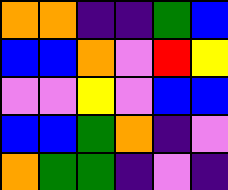[["orange", "orange", "indigo", "indigo", "green", "blue"], ["blue", "blue", "orange", "violet", "red", "yellow"], ["violet", "violet", "yellow", "violet", "blue", "blue"], ["blue", "blue", "green", "orange", "indigo", "violet"], ["orange", "green", "green", "indigo", "violet", "indigo"]]